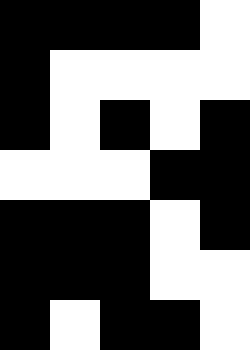[["black", "black", "black", "black", "white"], ["black", "white", "white", "white", "white"], ["black", "white", "black", "white", "black"], ["white", "white", "white", "black", "black"], ["black", "black", "black", "white", "black"], ["black", "black", "black", "white", "white"], ["black", "white", "black", "black", "white"]]